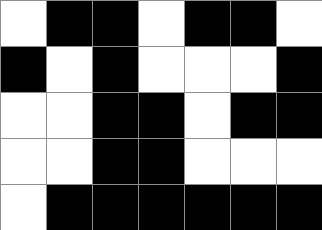[["white", "black", "black", "white", "black", "black", "white"], ["black", "white", "black", "white", "white", "white", "black"], ["white", "white", "black", "black", "white", "black", "black"], ["white", "white", "black", "black", "white", "white", "white"], ["white", "black", "black", "black", "black", "black", "black"]]